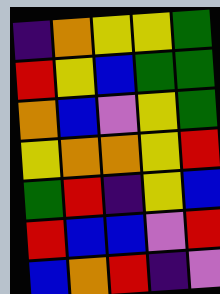[["indigo", "orange", "yellow", "yellow", "green"], ["red", "yellow", "blue", "green", "green"], ["orange", "blue", "violet", "yellow", "green"], ["yellow", "orange", "orange", "yellow", "red"], ["green", "red", "indigo", "yellow", "blue"], ["red", "blue", "blue", "violet", "red"], ["blue", "orange", "red", "indigo", "violet"]]